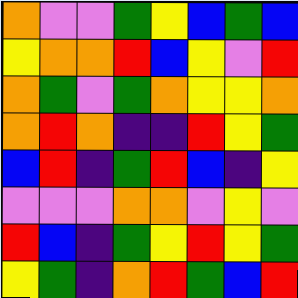[["orange", "violet", "violet", "green", "yellow", "blue", "green", "blue"], ["yellow", "orange", "orange", "red", "blue", "yellow", "violet", "red"], ["orange", "green", "violet", "green", "orange", "yellow", "yellow", "orange"], ["orange", "red", "orange", "indigo", "indigo", "red", "yellow", "green"], ["blue", "red", "indigo", "green", "red", "blue", "indigo", "yellow"], ["violet", "violet", "violet", "orange", "orange", "violet", "yellow", "violet"], ["red", "blue", "indigo", "green", "yellow", "red", "yellow", "green"], ["yellow", "green", "indigo", "orange", "red", "green", "blue", "red"]]